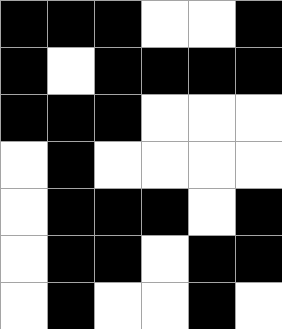[["black", "black", "black", "white", "white", "black"], ["black", "white", "black", "black", "black", "black"], ["black", "black", "black", "white", "white", "white"], ["white", "black", "white", "white", "white", "white"], ["white", "black", "black", "black", "white", "black"], ["white", "black", "black", "white", "black", "black"], ["white", "black", "white", "white", "black", "white"]]